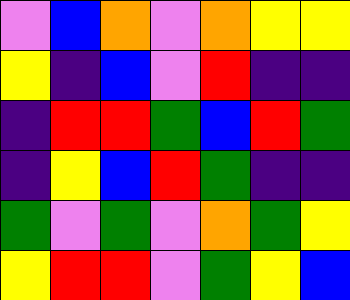[["violet", "blue", "orange", "violet", "orange", "yellow", "yellow"], ["yellow", "indigo", "blue", "violet", "red", "indigo", "indigo"], ["indigo", "red", "red", "green", "blue", "red", "green"], ["indigo", "yellow", "blue", "red", "green", "indigo", "indigo"], ["green", "violet", "green", "violet", "orange", "green", "yellow"], ["yellow", "red", "red", "violet", "green", "yellow", "blue"]]